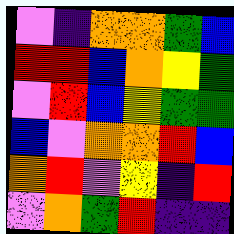[["violet", "indigo", "orange", "orange", "green", "blue"], ["red", "red", "blue", "orange", "yellow", "green"], ["violet", "red", "blue", "yellow", "green", "green"], ["blue", "violet", "orange", "orange", "red", "blue"], ["orange", "red", "violet", "yellow", "indigo", "red"], ["violet", "orange", "green", "red", "indigo", "indigo"]]